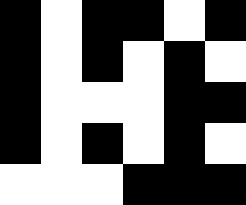[["black", "white", "black", "black", "white", "black"], ["black", "white", "black", "white", "black", "white"], ["black", "white", "white", "white", "black", "black"], ["black", "white", "black", "white", "black", "white"], ["white", "white", "white", "black", "black", "black"]]